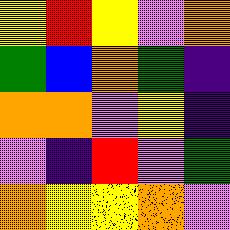[["yellow", "red", "yellow", "violet", "orange"], ["green", "blue", "orange", "green", "indigo"], ["orange", "orange", "violet", "yellow", "indigo"], ["violet", "indigo", "red", "violet", "green"], ["orange", "yellow", "yellow", "orange", "violet"]]